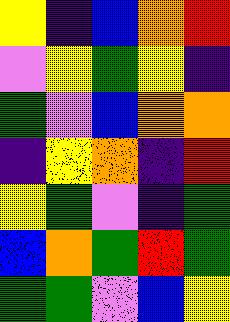[["yellow", "indigo", "blue", "orange", "red"], ["violet", "yellow", "green", "yellow", "indigo"], ["green", "violet", "blue", "orange", "orange"], ["indigo", "yellow", "orange", "indigo", "red"], ["yellow", "green", "violet", "indigo", "green"], ["blue", "orange", "green", "red", "green"], ["green", "green", "violet", "blue", "yellow"]]